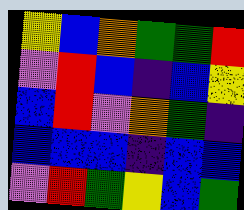[["yellow", "blue", "orange", "green", "green", "red"], ["violet", "red", "blue", "indigo", "blue", "yellow"], ["blue", "red", "violet", "orange", "green", "indigo"], ["blue", "blue", "blue", "indigo", "blue", "blue"], ["violet", "red", "green", "yellow", "blue", "green"]]